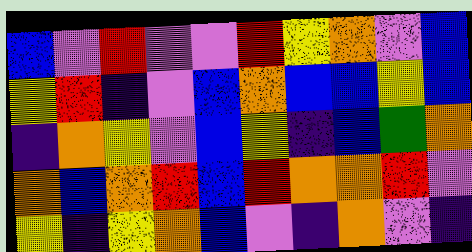[["blue", "violet", "red", "violet", "violet", "red", "yellow", "orange", "violet", "blue"], ["yellow", "red", "indigo", "violet", "blue", "orange", "blue", "blue", "yellow", "blue"], ["indigo", "orange", "yellow", "violet", "blue", "yellow", "indigo", "blue", "green", "orange"], ["orange", "blue", "orange", "red", "blue", "red", "orange", "orange", "red", "violet"], ["yellow", "indigo", "yellow", "orange", "blue", "violet", "indigo", "orange", "violet", "indigo"]]